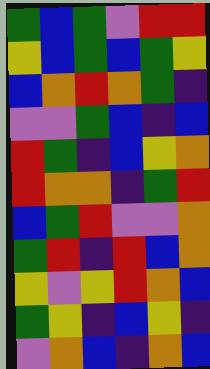[["green", "blue", "green", "violet", "red", "red"], ["yellow", "blue", "green", "blue", "green", "yellow"], ["blue", "orange", "red", "orange", "green", "indigo"], ["violet", "violet", "green", "blue", "indigo", "blue"], ["red", "green", "indigo", "blue", "yellow", "orange"], ["red", "orange", "orange", "indigo", "green", "red"], ["blue", "green", "red", "violet", "violet", "orange"], ["green", "red", "indigo", "red", "blue", "orange"], ["yellow", "violet", "yellow", "red", "orange", "blue"], ["green", "yellow", "indigo", "blue", "yellow", "indigo"], ["violet", "orange", "blue", "indigo", "orange", "blue"]]